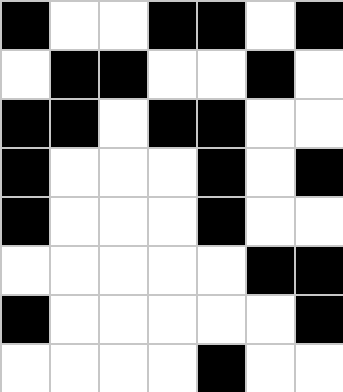[["black", "white", "white", "black", "black", "white", "black"], ["white", "black", "black", "white", "white", "black", "white"], ["black", "black", "white", "black", "black", "white", "white"], ["black", "white", "white", "white", "black", "white", "black"], ["black", "white", "white", "white", "black", "white", "white"], ["white", "white", "white", "white", "white", "black", "black"], ["black", "white", "white", "white", "white", "white", "black"], ["white", "white", "white", "white", "black", "white", "white"]]